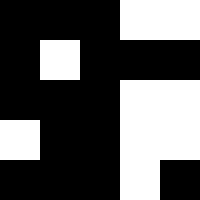[["black", "black", "black", "white", "white"], ["black", "white", "black", "black", "black"], ["black", "black", "black", "white", "white"], ["white", "black", "black", "white", "white"], ["black", "black", "black", "white", "black"]]